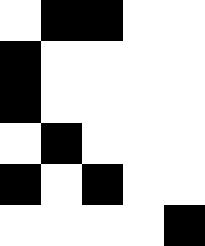[["white", "black", "black", "white", "white"], ["black", "white", "white", "white", "white"], ["black", "white", "white", "white", "white"], ["white", "black", "white", "white", "white"], ["black", "white", "black", "white", "white"], ["white", "white", "white", "white", "black"]]